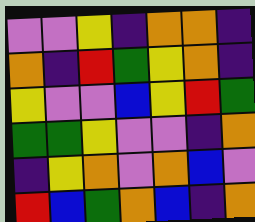[["violet", "violet", "yellow", "indigo", "orange", "orange", "indigo"], ["orange", "indigo", "red", "green", "yellow", "orange", "indigo"], ["yellow", "violet", "violet", "blue", "yellow", "red", "green"], ["green", "green", "yellow", "violet", "violet", "indigo", "orange"], ["indigo", "yellow", "orange", "violet", "orange", "blue", "violet"], ["red", "blue", "green", "orange", "blue", "indigo", "orange"]]